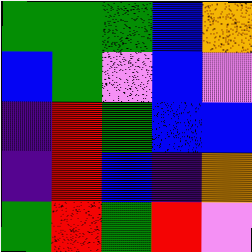[["green", "green", "green", "blue", "orange"], ["blue", "green", "violet", "blue", "violet"], ["indigo", "red", "green", "blue", "blue"], ["indigo", "red", "blue", "indigo", "orange"], ["green", "red", "green", "red", "violet"]]